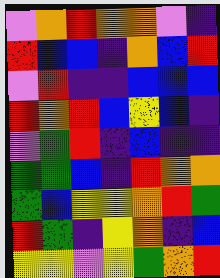[["violet", "orange", "red", "orange", "orange", "violet", "indigo"], ["red", "blue", "blue", "indigo", "orange", "blue", "red"], ["violet", "red", "indigo", "indigo", "blue", "blue", "blue"], ["red", "orange", "red", "blue", "yellow", "blue", "indigo"], ["violet", "green", "red", "indigo", "blue", "indigo", "indigo"], ["green", "green", "blue", "indigo", "red", "orange", "orange"], ["green", "blue", "yellow", "yellow", "orange", "red", "green"], ["red", "green", "indigo", "yellow", "orange", "indigo", "blue"], ["yellow", "yellow", "violet", "yellow", "green", "orange", "red"]]